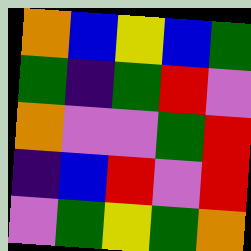[["orange", "blue", "yellow", "blue", "green"], ["green", "indigo", "green", "red", "violet"], ["orange", "violet", "violet", "green", "red"], ["indigo", "blue", "red", "violet", "red"], ["violet", "green", "yellow", "green", "orange"]]